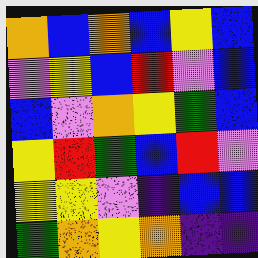[["orange", "blue", "orange", "blue", "yellow", "blue"], ["violet", "yellow", "blue", "red", "violet", "blue"], ["blue", "violet", "orange", "yellow", "green", "blue"], ["yellow", "red", "green", "blue", "red", "violet"], ["yellow", "yellow", "violet", "indigo", "blue", "blue"], ["green", "orange", "yellow", "orange", "indigo", "indigo"]]